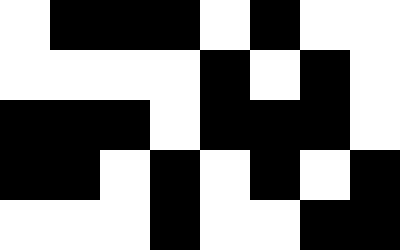[["white", "black", "black", "black", "white", "black", "white", "white"], ["white", "white", "white", "white", "black", "white", "black", "white"], ["black", "black", "black", "white", "black", "black", "black", "white"], ["black", "black", "white", "black", "white", "black", "white", "black"], ["white", "white", "white", "black", "white", "white", "black", "black"]]